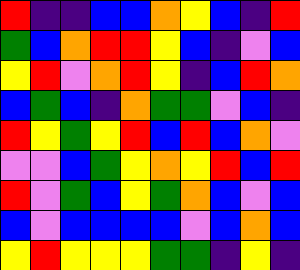[["red", "indigo", "indigo", "blue", "blue", "orange", "yellow", "blue", "indigo", "red"], ["green", "blue", "orange", "red", "red", "yellow", "blue", "indigo", "violet", "blue"], ["yellow", "red", "violet", "orange", "red", "yellow", "indigo", "blue", "red", "orange"], ["blue", "green", "blue", "indigo", "orange", "green", "green", "violet", "blue", "indigo"], ["red", "yellow", "green", "yellow", "red", "blue", "red", "blue", "orange", "violet"], ["violet", "violet", "blue", "green", "yellow", "orange", "yellow", "red", "blue", "red"], ["red", "violet", "green", "blue", "yellow", "green", "orange", "blue", "violet", "blue"], ["blue", "violet", "blue", "blue", "blue", "blue", "violet", "blue", "orange", "blue"], ["yellow", "red", "yellow", "yellow", "yellow", "green", "green", "indigo", "yellow", "indigo"]]